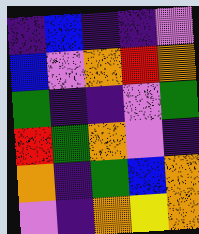[["indigo", "blue", "indigo", "indigo", "violet"], ["blue", "violet", "orange", "red", "orange"], ["green", "indigo", "indigo", "violet", "green"], ["red", "green", "orange", "violet", "indigo"], ["orange", "indigo", "green", "blue", "orange"], ["violet", "indigo", "orange", "yellow", "orange"]]